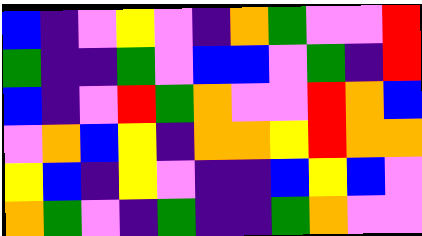[["blue", "indigo", "violet", "yellow", "violet", "indigo", "orange", "green", "violet", "violet", "red"], ["green", "indigo", "indigo", "green", "violet", "blue", "blue", "violet", "green", "indigo", "red"], ["blue", "indigo", "violet", "red", "green", "orange", "violet", "violet", "red", "orange", "blue"], ["violet", "orange", "blue", "yellow", "indigo", "orange", "orange", "yellow", "red", "orange", "orange"], ["yellow", "blue", "indigo", "yellow", "violet", "indigo", "indigo", "blue", "yellow", "blue", "violet"], ["orange", "green", "violet", "indigo", "green", "indigo", "indigo", "green", "orange", "violet", "violet"]]